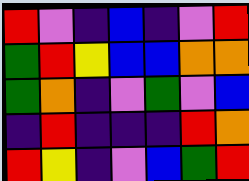[["red", "violet", "indigo", "blue", "indigo", "violet", "red"], ["green", "red", "yellow", "blue", "blue", "orange", "orange"], ["green", "orange", "indigo", "violet", "green", "violet", "blue"], ["indigo", "red", "indigo", "indigo", "indigo", "red", "orange"], ["red", "yellow", "indigo", "violet", "blue", "green", "red"]]